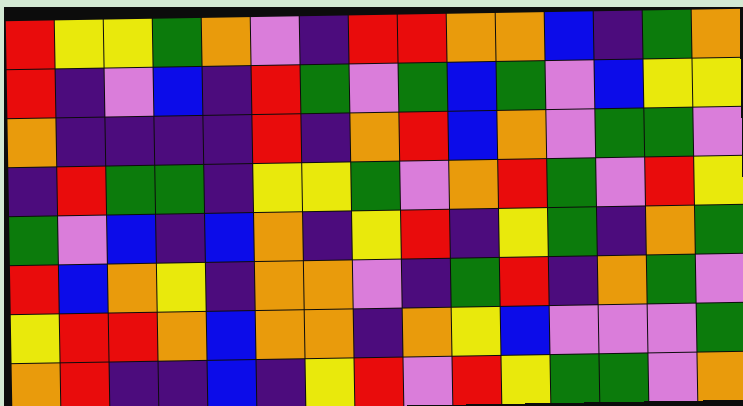[["red", "yellow", "yellow", "green", "orange", "violet", "indigo", "red", "red", "orange", "orange", "blue", "indigo", "green", "orange"], ["red", "indigo", "violet", "blue", "indigo", "red", "green", "violet", "green", "blue", "green", "violet", "blue", "yellow", "yellow"], ["orange", "indigo", "indigo", "indigo", "indigo", "red", "indigo", "orange", "red", "blue", "orange", "violet", "green", "green", "violet"], ["indigo", "red", "green", "green", "indigo", "yellow", "yellow", "green", "violet", "orange", "red", "green", "violet", "red", "yellow"], ["green", "violet", "blue", "indigo", "blue", "orange", "indigo", "yellow", "red", "indigo", "yellow", "green", "indigo", "orange", "green"], ["red", "blue", "orange", "yellow", "indigo", "orange", "orange", "violet", "indigo", "green", "red", "indigo", "orange", "green", "violet"], ["yellow", "red", "red", "orange", "blue", "orange", "orange", "indigo", "orange", "yellow", "blue", "violet", "violet", "violet", "green"], ["orange", "red", "indigo", "indigo", "blue", "indigo", "yellow", "red", "violet", "red", "yellow", "green", "green", "violet", "orange"]]